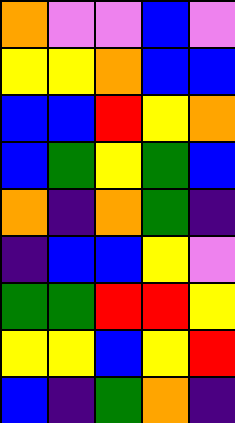[["orange", "violet", "violet", "blue", "violet"], ["yellow", "yellow", "orange", "blue", "blue"], ["blue", "blue", "red", "yellow", "orange"], ["blue", "green", "yellow", "green", "blue"], ["orange", "indigo", "orange", "green", "indigo"], ["indigo", "blue", "blue", "yellow", "violet"], ["green", "green", "red", "red", "yellow"], ["yellow", "yellow", "blue", "yellow", "red"], ["blue", "indigo", "green", "orange", "indigo"]]